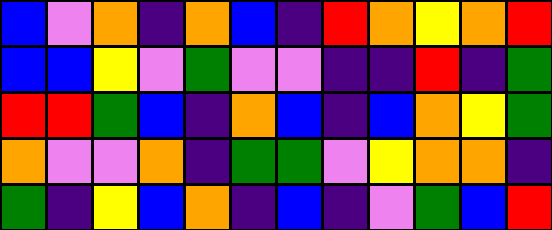[["blue", "violet", "orange", "indigo", "orange", "blue", "indigo", "red", "orange", "yellow", "orange", "red"], ["blue", "blue", "yellow", "violet", "green", "violet", "violet", "indigo", "indigo", "red", "indigo", "green"], ["red", "red", "green", "blue", "indigo", "orange", "blue", "indigo", "blue", "orange", "yellow", "green"], ["orange", "violet", "violet", "orange", "indigo", "green", "green", "violet", "yellow", "orange", "orange", "indigo"], ["green", "indigo", "yellow", "blue", "orange", "indigo", "blue", "indigo", "violet", "green", "blue", "red"]]